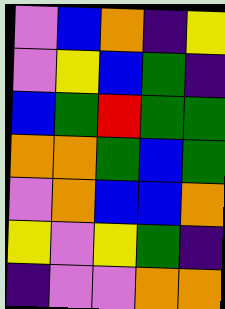[["violet", "blue", "orange", "indigo", "yellow"], ["violet", "yellow", "blue", "green", "indigo"], ["blue", "green", "red", "green", "green"], ["orange", "orange", "green", "blue", "green"], ["violet", "orange", "blue", "blue", "orange"], ["yellow", "violet", "yellow", "green", "indigo"], ["indigo", "violet", "violet", "orange", "orange"]]